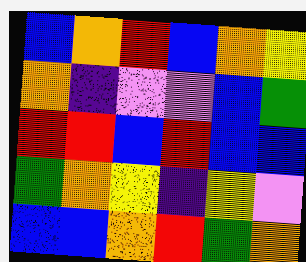[["blue", "orange", "red", "blue", "orange", "yellow"], ["orange", "indigo", "violet", "violet", "blue", "green"], ["red", "red", "blue", "red", "blue", "blue"], ["green", "orange", "yellow", "indigo", "yellow", "violet"], ["blue", "blue", "orange", "red", "green", "orange"]]